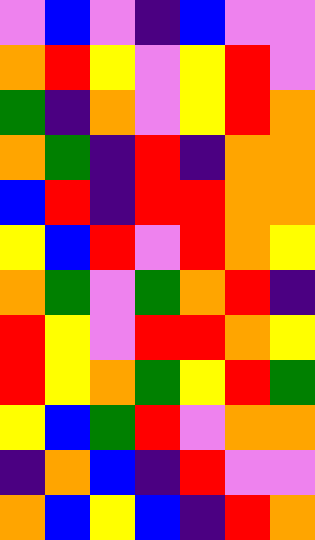[["violet", "blue", "violet", "indigo", "blue", "violet", "violet"], ["orange", "red", "yellow", "violet", "yellow", "red", "violet"], ["green", "indigo", "orange", "violet", "yellow", "red", "orange"], ["orange", "green", "indigo", "red", "indigo", "orange", "orange"], ["blue", "red", "indigo", "red", "red", "orange", "orange"], ["yellow", "blue", "red", "violet", "red", "orange", "yellow"], ["orange", "green", "violet", "green", "orange", "red", "indigo"], ["red", "yellow", "violet", "red", "red", "orange", "yellow"], ["red", "yellow", "orange", "green", "yellow", "red", "green"], ["yellow", "blue", "green", "red", "violet", "orange", "orange"], ["indigo", "orange", "blue", "indigo", "red", "violet", "violet"], ["orange", "blue", "yellow", "blue", "indigo", "red", "orange"]]